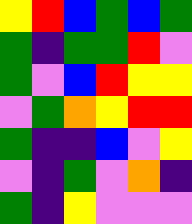[["yellow", "red", "blue", "green", "blue", "green"], ["green", "indigo", "green", "green", "red", "violet"], ["green", "violet", "blue", "red", "yellow", "yellow"], ["violet", "green", "orange", "yellow", "red", "red"], ["green", "indigo", "indigo", "blue", "violet", "yellow"], ["violet", "indigo", "green", "violet", "orange", "indigo"], ["green", "indigo", "yellow", "violet", "violet", "violet"]]